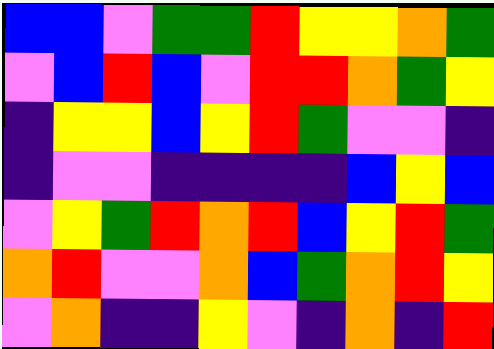[["blue", "blue", "violet", "green", "green", "red", "yellow", "yellow", "orange", "green"], ["violet", "blue", "red", "blue", "violet", "red", "red", "orange", "green", "yellow"], ["indigo", "yellow", "yellow", "blue", "yellow", "red", "green", "violet", "violet", "indigo"], ["indigo", "violet", "violet", "indigo", "indigo", "indigo", "indigo", "blue", "yellow", "blue"], ["violet", "yellow", "green", "red", "orange", "red", "blue", "yellow", "red", "green"], ["orange", "red", "violet", "violet", "orange", "blue", "green", "orange", "red", "yellow"], ["violet", "orange", "indigo", "indigo", "yellow", "violet", "indigo", "orange", "indigo", "red"]]